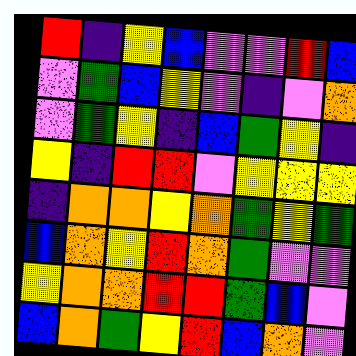[["red", "indigo", "yellow", "blue", "violet", "violet", "red", "blue"], ["violet", "green", "blue", "yellow", "violet", "indigo", "violet", "orange"], ["violet", "green", "yellow", "indigo", "blue", "green", "yellow", "indigo"], ["yellow", "indigo", "red", "red", "violet", "yellow", "yellow", "yellow"], ["indigo", "orange", "orange", "yellow", "orange", "green", "yellow", "green"], ["blue", "orange", "yellow", "red", "orange", "green", "violet", "violet"], ["yellow", "orange", "orange", "red", "red", "green", "blue", "violet"], ["blue", "orange", "green", "yellow", "red", "blue", "orange", "violet"]]